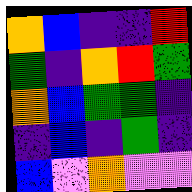[["orange", "blue", "indigo", "indigo", "red"], ["green", "indigo", "orange", "red", "green"], ["orange", "blue", "green", "green", "indigo"], ["indigo", "blue", "indigo", "green", "indigo"], ["blue", "violet", "orange", "violet", "violet"]]